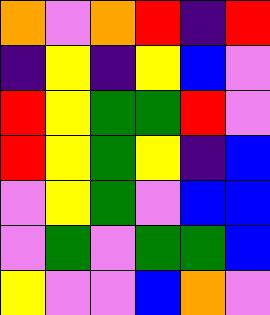[["orange", "violet", "orange", "red", "indigo", "red"], ["indigo", "yellow", "indigo", "yellow", "blue", "violet"], ["red", "yellow", "green", "green", "red", "violet"], ["red", "yellow", "green", "yellow", "indigo", "blue"], ["violet", "yellow", "green", "violet", "blue", "blue"], ["violet", "green", "violet", "green", "green", "blue"], ["yellow", "violet", "violet", "blue", "orange", "violet"]]